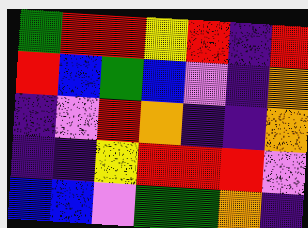[["green", "red", "red", "yellow", "red", "indigo", "red"], ["red", "blue", "green", "blue", "violet", "indigo", "orange"], ["indigo", "violet", "red", "orange", "indigo", "indigo", "orange"], ["indigo", "indigo", "yellow", "red", "red", "red", "violet"], ["blue", "blue", "violet", "green", "green", "orange", "indigo"]]